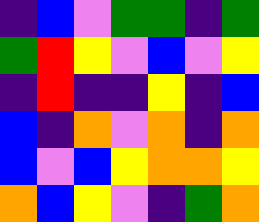[["indigo", "blue", "violet", "green", "green", "indigo", "green"], ["green", "red", "yellow", "violet", "blue", "violet", "yellow"], ["indigo", "red", "indigo", "indigo", "yellow", "indigo", "blue"], ["blue", "indigo", "orange", "violet", "orange", "indigo", "orange"], ["blue", "violet", "blue", "yellow", "orange", "orange", "yellow"], ["orange", "blue", "yellow", "violet", "indigo", "green", "orange"]]